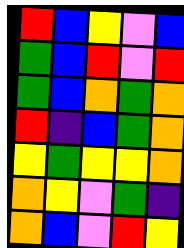[["red", "blue", "yellow", "violet", "blue"], ["green", "blue", "red", "violet", "red"], ["green", "blue", "orange", "green", "orange"], ["red", "indigo", "blue", "green", "orange"], ["yellow", "green", "yellow", "yellow", "orange"], ["orange", "yellow", "violet", "green", "indigo"], ["orange", "blue", "violet", "red", "yellow"]]